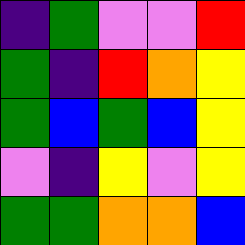[["indigo", "green", "violet", "violet", "red"], ["green", "indigo", "red", "orange", "yellow"], ["green", "blue", "green", "blue", "yellow"], ["violet", "indigo", "yellow", "violet", "yellow"], ["green", "green", "orange", "orange", "blue"]]